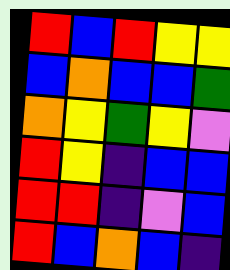[["red", "blue", "red", "yellow", "yellow"], ["blue", "orange", "blue", "blue", "green"], ["orange", "yellow", "green", "yellow", "violet"], ["red", "yellow", "indigo", "blue", "blue"], ["red", "red", "indigo", "violet", "blue"], ["red", "blue", "orange", "blue", "indigo"]]